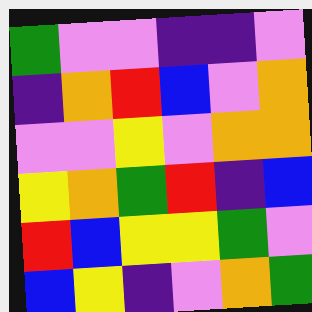[["green", "violet", "violet", "indigo", "indigo", "violet"], ["indigo", "orange", "red", "blue", "violet", "orange"], ["violet", "violet", "yellow", "violet", "orange", "orange"], ["yellow", "orange", "green", "red", "indigo", "blue"], ["red", "blue", "yellow", "yellow", "green", "violet"], ["blue", "yellow", "indigo", "violet", "orange", "green"]]